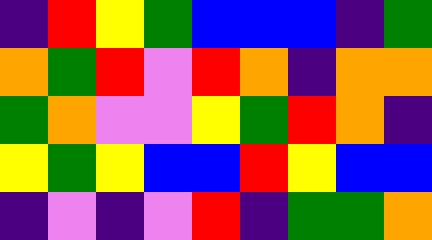[["indigo", "red", "yellow", "green", "blue", "blue", "blue", "indigo", "green"], ["orange", "green", "red", "violet", "red", "orange", "indigo", "orange", "orange"], ["green", "orange", "violet", "violet", "yellow", "green", "red", "orange", "indigo"], ["yellow", "green", "yellow", "blue", "blue", "red", "yellow", "blue", "blue"], ["indigo", "violet", "indigo", "violet", "red", "indigo", "green", "green", "orange"]]